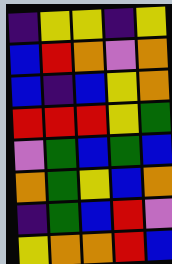[["indigo", "yellow", "yellow", "indigo", "yellow"], ["blue", "red", "orange", "violet", "orange"], ["blue", "indigo", "blue", "yellow", "orange"], ["red", "red", "red", "yellow", "green"], ["violet", "green", "blue", "green", "blue"], ["orange", "green", "yellow", "blue", "orange"], ["indigo", "green", "blue", "red", "violet"], ["yellow", "orange", "orange", "red", "blue"]]